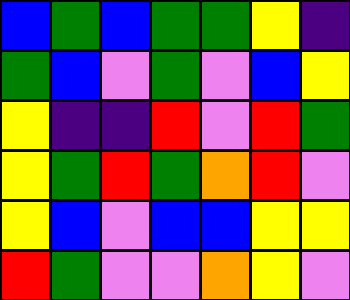[["blue", "green", "blue", "green", "green", "yellow", "indigo"], ["green", "blue", "violet", "green", "violet", "blue", "yellow"], ["yellow", "indigo", "indigo", "red", "violet", "red", "green"], ["yellow", "green", "red", "green", "orange", "red", "violet"], ["yellow", "blue", "violet", "blue", "blue", "yellow", "yellow"], ["red", "green", "violet", "violet", "orange", "yellow", "violet"]]